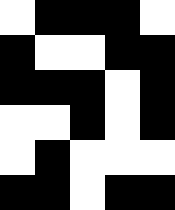[["white", "black", "black", "black", "white"], ["black", "white", "white", "black", "black"], ["black", "black", "black", "white", "black"], ["white", "white", "black", "white", "black"], ["white", "black", "white", "white", "white"], ["black", "black", "white", "black", "black"]]